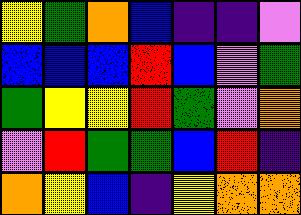[["yellow", "green", "orange", "blue", "indigo", "indigo", "violet"], ["blue", "blue", "blue", "red", "blue", "violet", "green"], ["green", "yellow", "yellow", "red", "green", "violet", "orange"], ["violet", "red", "green", "green", "blue", "red", "indigo"], ["orange", "yellow", "blue", "indigo", "yellow", "orange", "orange"]]